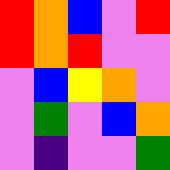[["red", "orange", "blue", "violet", "red"], ["red", "orange", "red", "violet", "violet"], ["violet", "blue", "yellow", "orange", "violet"], ["violet", "green", "violet", "blue", "orange"], ["violet", "indigo", "violet", "violet", "green"]]